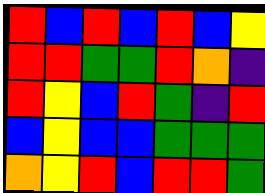[["red", "blue", "red", "blue", "red", "blue", "yellow"], ["red", "red", "green", "green", "red", "orange", "indigo"], ["red", "yellow", "blue", "red", "green", "indigo", "red"], ["blue", "yellow", "blue", "blue", "green", "green", "green"], ["orange", "yellow", "red", "blue", "red", "red", "green"]]